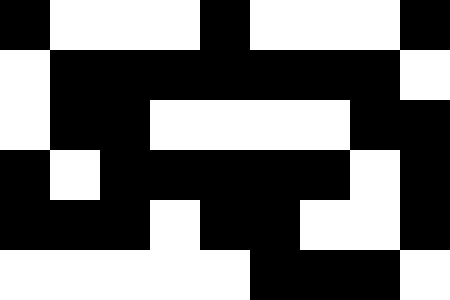[["black", "white", "white", "white", "black", "white", "white", "white", "black"], ["white", "black", "black", "black", "black", "black", "black", "black", "white"], ["white", "black", "black", "white", "white", "white", "white", "black", "black"], ["black", "white", "black", "black", "black", "black", "black", "white", "black"], ["black", "black", "black", "white", "black", "black", "white", "white", "black"], ["white", "white", "white", "white", "white", "black", "black", "black", "white"]]